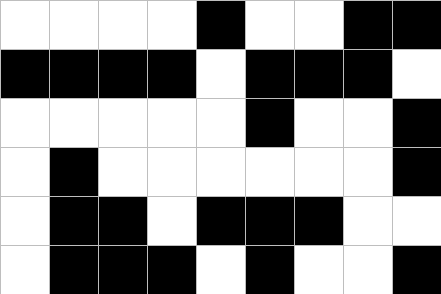[["white", "white", "white", "white", "black", "white", "white", "black", "black"], ["black", "black", "black", "black", "white", "black", "black", "black", "white"], ["white", "white", "white", "white", "white", "black", "white", "white", "black"], ["white", "black", "white", "white", "white", "white", "white", "white", "black"], ["white", "black", "black", "white", "black", "black", "black", "white", "white"], ["white", "black", "black", "black", "white", "black", "white", "white", "black"]]